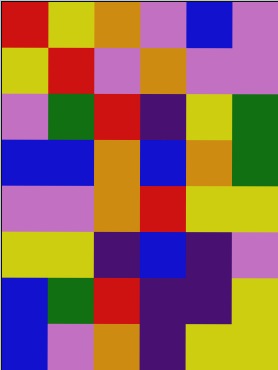[["red", "yellow", "orange", "violet", "blue", "violet"], ["yellow", "red", "violet", "orange", "violet", "violet"], ["violet", "green", "red", "indigo", "yellow", "green"], ["blue", "blue", "orange", "blue", "orange", "green"], ["violet", "violet", "orange", "red", "yellow", "yellow"], ["yellow", "yellow", "indigo", "blue", "indigo", "violet"], ["blue", "green", "red", "indigo", "indigo", "yellow"], ["blue", "violet", "orange", "indigo", "yellow", "yellow"]]